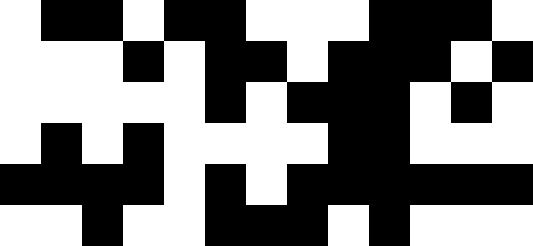[["white", "black", "black", "white", "black", "black", "white", "white", "white", "black", "black", "black", "white"], ["white", "white", "white", "black", "white", "black", "black", "white", "black", "black", "black", "white", "black"], ["white", "white", "white", "white", "white", "black", "white", "black", "black", "black", "white", "black", "white"], ["white", "black", "white", "black", "white", "white", "white", "white", "black", "black", "white", "white", "white"], ["black", "black", "black", "black", "white", "black", "white", "black", "black", "black", "black", "black", "black"], ["white", "white", "black", "white", "white", "black", "black", "black", "white", "black", "white", "white", "white"]]